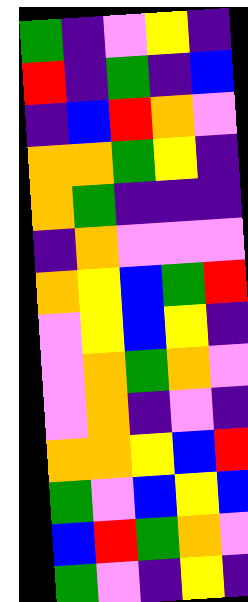[["green", "indigo", "violet", "yellow", "indigo"], ["red", "indigo", "green", "indigo", "blue"], ["indigo", "blue", "red", "orange", "violet"], ["orange", "orange", "green", "yellow", "indigo"], ["orange", "green", "indigo", "indigo", "indigo"], ["indigo", "orange", "violet", "violet", "violet"], ["orange", "yellow", "blue", "green", "red"], ["violet", "yellow", "blue", "yellow", "indigo"], ["violet", "orange", "green", "orange", "violet"], ["violet", "orange", "indigo", "violet", "indigo"], ["orange", "orange", "yellow", "blue", "red"], ["green", "violet", "blue", "yellow", "blue"], ["blue", "red", "green", "orange", "violet"], ["green", "violet", "indigo", "yellow", "indigo"]]